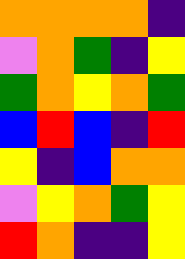[["orange", "orange", "orange", "orange", "indigo"], ["violet", "orange", "green", "indigo", "yellow"], ["green", "orange", "yellow", "orange", "green"], ["blue", "red", "blue", "indigo", "red"], ["yellow", "indigo", "blue", "orange", "orange"], ["violet", "yellow", "orange", "green", "yellow"], ["red", "orange", "indigo", "indigo", "yellow"]]